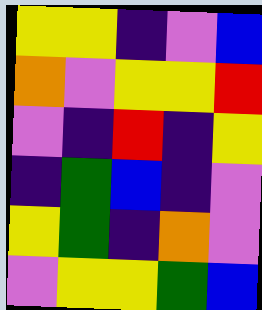[["yellow", "yellow", "indigo", "violet", "blue"], ["orange", "violet", "yellow", "yellow", "red"], ["violet", "indigo", "red", "indigo", "yellow"], ["indigo", "green", "blue", "indigo", "violet"], ["yellow", "green", "indigo", "orange", "violet"], ["violet", "yellow", "yellow", "green", "blue"]]